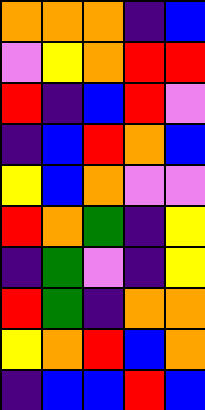[["orange", "orange", "orange", "indigo", "blue"], ["violet", "yellow", "orange", "red", "red"], ["red", "indigo", "blue", "red", "violet"], ["indigo", "blue", "red", "orange", "blue"], ["yellow", "blue", "orange", "violet", "violet"], ["red", "orange", "green", "indigo", "yellow"], ["indigo", "green", "violet", "indigo", "yellow"], ["red", "green", "indigo", "orange", "orange"], ["yellow", "orange", "red", "blue", "orange"], ["indigo", "blue", "blue", "red", "blue"]]